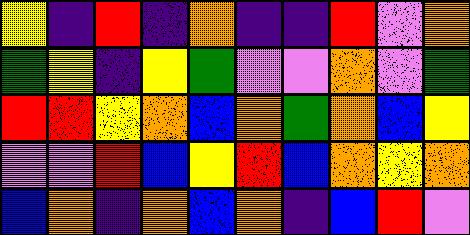[["yellow", "indigo", "red", "indigo", "orange", "indigo", "indigo", "red", "violet", "orange"], ["green", "yellow", "indigo", "yellow", "green", "violet", "violet", "orange", "violet", "green"], ["red", "red", "yellow", "orange", "blue", "orange", "green", "orange", "blue", "yellow"], ["violet", "violet", "red", "blue", "yellow", "red", "blue", "orange", "yellow", "orange"], ["blue", "orange", "indigo", "orange", "blue", "orange", "indigo", "blue", "red", "violet"]]